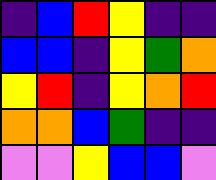[["indigo", "blue", "red", "yellow", "indigo", "indigo"], ["blue", "blue", "indigo", "yellow", "green", "orange"], ["yellow", "red", "indigo", "yellow", "orange", "red"], ["orange", "orange", "blue", "green", "indigo", "indigo"], ["violet", "violet", "yellow", "blue", "blue", "violet"]]